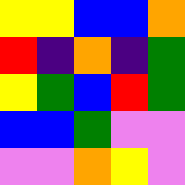[["yellow", "yellow", "blue", "blue", "orange"], ["red", "indigo", "orange", "indigo", "green"], ["yellow", "green", "blue", "red", "green"], ["blue", "blue", "green", "violet", "violet"], ["violet", "violet", "orange", "yellow", "violet"]]